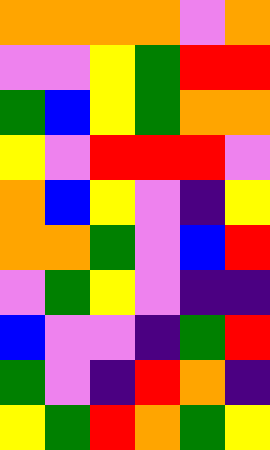[["orange", "orange", "orange", "orange", "violet", "orange"], ["violet", "violet", "yellow", "green", "red", "red"], ["green", "blue", "yellow", "green", "orange", "orange"], ["yellow", "violet", "red", "red", "red", "violet"], ["orange", "blue", "yellow", "violet", "indigo", "yellow"], ["orange", "orange", "green", "violet", "blue", "red"], ["violet", "green", "yellow", "violet", "indigo", "indigo"], ["blue", "violet", "violet", "indigo", "green", "red"], ["green", "violet", "indigo", "red", "orange", "indigo"], ["yellow", "green", "red", "orange", "green", "yellow"]]